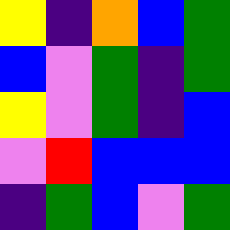[["yellow", "indigo", "orange", "blue", "green"], ["blue", "violet", "green", "indigo", "green"], ["yellow", "violet", "green", "indigo", "blue"], ["violet", "red", "blue", "blue", "blue"], ["indigo", "green", "blue", "violet", "green"]]